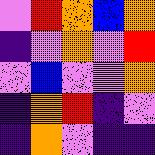[["violet", "red", "orange", "blue", "orange"], ["indigo", "violet", "orange", "violet", "red"], ["violet", "blue", "violet", "violet", "orange"], ["indigo", "orange", "red", "indigo", "violet"], ["indigo", "orange", "violet", "indigo", "indigo"]]